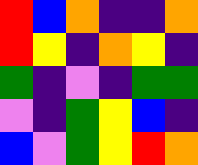[["red", "blue", "orange", "indigo", "indigo", "orange"], ["red", "yellow", "indigo", "orange", "yellow", "indigo"], ["green", "indigo", "violet", "indigo", "green", "green"], ["violet", "indigo", "green", "yellow", "blue", "indigo"], ["blue", "violet", "green", "yellow", "red", "orange"]]